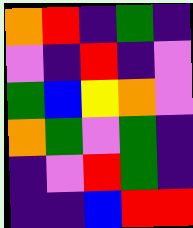[["orange", "red", "indigo", "green", "indigo"], ["violet", "indigo", "red", "indigo", "violet"], ["green", "blue", "yellow", "orange", "violet"], ["orange", "green", "violet", "green", "indigo"], ["indigo", "violet", "red", "green", "indigo"], ["indigo", "indigo", "blue", "red", "red"]]